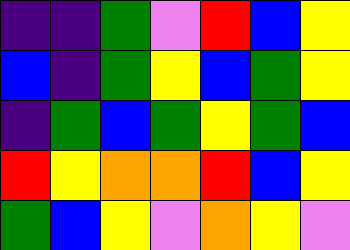[["indigo", "indigo", "green", "violet", "red", "blue", "yellow"], ["blue", "indigo", "green", "yellow", "blue", "green", "yellow"], ["indigo", "green", "blue", "green", "yellow", "green", "blue"], ["red", "yellow", "orange", "orange", "red", "blue", "yellow"], ["green", "blue", "yellow", "violet", "orange", "yellow", "violet"]]